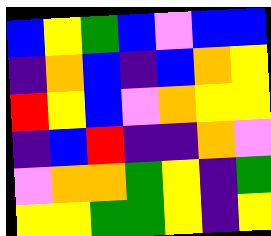[["blue", "yellow", "green", "blue", "violet", "blue", "blue"], ["indigo", "orange", "blue", "indigo", "blue", "orange", "yellow"], ["red", "yellow", "blue", "violet", "orange", "yellow", "yellow"], ["indigo", "blue", "red", "indigo", "indigo", "orange", "violet"], ["violet", "orange", "orange", "green", "yellow", "indigo", "green"], ["yellow", "yellow", "green", "green", "yellow", "indigo", "yellow"]]